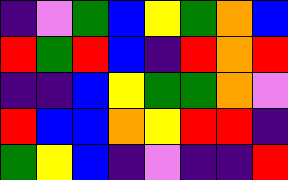[["indigo", "violet", "green", "blue", "yellow", "green", "orange", "blue"], ["red", "green", "red", "blue", "indigo", "red", "orange", "red"], ["indigo", "indigo", "blue", "yellow", "green", "green", "orange", "violet"], ["red", "blue", "blue", "orange", "yellow", "red", "red", "indigo"], ["green", "yellow", "blue", "indigo", "violet", "indigo", "indigo", "red"]]